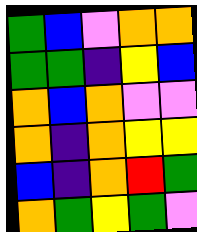[["green", "blue", "violet", "orange", "orange"], ["green", "green", "indigo", "yellow", "blue"], ["orange", "blue", "orange", "violet", "violet"], ["orange", "indigo", "orange", "yellow", "yellow"], ["blue", "indigo", "orange", "red", "green"], ["orange", "green", "yellow", "green", "violet"]]